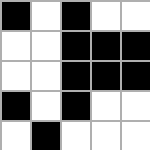[["black", "white", "black", "white", "white"], ["white", "white", "black", "black", "black"], ["white", "white", "black", "black", "black"], ["black", "white", "black", "white", "white"], ["white", "black", "white", "white", "white"]]